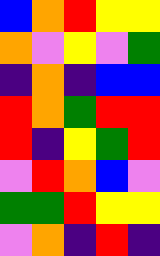[["blue", "orange", "red", "yellow", "yellow"], ["orange", "violet", "yellow", "violet", "green"], ["indigo", "orange", "indigo", "blue", "blue"], ["red", "orange", "green", "red", "red"], ["red", "indigo", "yellow", "green", "red"], ["violet", "red", "orange", "blue", "violet"], ["green", "green", "red", "yellow", "yellow"], ["violet", "orange", "indigo", "red", "indigo"]]